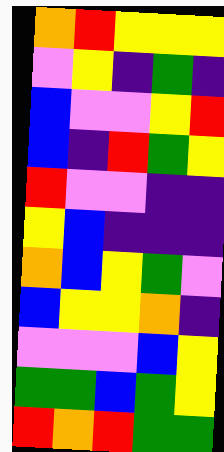[["orange", "red", "yellow", "yellow", "yellow"], ["violet", "yellow", "indigo", "green", "indigo"], ["blue", "violet", "violet", "yellow", "red"], ["blue", "indigo", "red", "green", "yellow"], ["red", "violet", "violet", "indigo", "indigo"], ["yellow", "blue", "indigo", "indigo", "indigo"], ["orange", "blue", "yellow", "green", "violet"], ["blue", "yellow", "yellow", "orange", "indigo"], ["violet", "violet", "violet", "blue", "yellow"], ["green", "green", "blue", "green", "yellow"], ["red", "orange", "red", "green", "green"]]